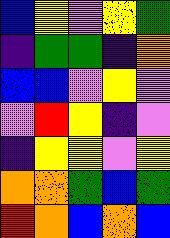[["blue", "yellow", "violet", "yellow", "green"], ["indigo", "green", "green", "indigo", "orange"], ["blue", "blue", "violet", "yellow", "violet"], ["violet", "red", "yellow", "indigo", "violet"], ["indigo", "yellow", "yellow", "violet", "yellow"], ["orange", "orange", "green", "blue", "green"], ["red", "orange", "blue", "orange", "blue"]]